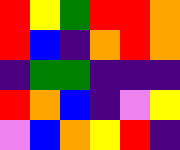[["red", "yellow", "green", "red", "red", "orange"], ["red", "blue", "indigo", "orange", "red", "orange"], ["indigo", "green", "green", "indigo", "indigo", "indigo"], ["red", "orange", "blue", "indigo", "violet", "yellow"], ["violet", "blue", "orange", "yellow", "red", "indigo"]]